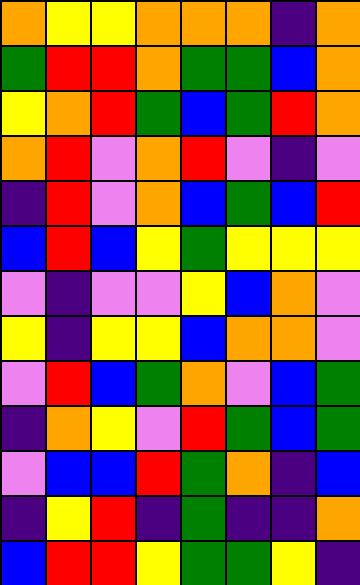[["orange", "yellow", "yellow", "orange", "orange", "orange", "indigo", "orange"], ["green", "red", "red", "orange", "green", "green", "blue", "orange"], ["yellow", "orange", "red", "green", "blue", "green", "red", "orange"], ["orange", "red", "violet", "orange", "red", "violet", "indigo", "violet"], ["indigo", "red", "violet", "orange", "blue", "green", "blue", "red"], ["blue", "red", "blue", "yellow", "green", "yellow", "yellow", "yellow"], ["violet", "indigo", "violet", "violet", "yellow", "blue", "orange", "violet"], ["yellow", "indigo", "yellow", "yellow", "blue", "orange", "orange", "violet"], ["violet", "red", "blue", "green", "orange", "violet", "blue", "green"], ["indigo", "orange", "yellow", "violet", "red", "green", "blue", "green"], ["violet", "blue", "blue", "red", "green", "orange", "indigo", "blue"], ["indigo", "yellow", "red", "indigo", "green", "indigo", "indigo", "orange"], ["blue", "red", "red", "yellow", "green", "green", "yellow", "indigo"]]